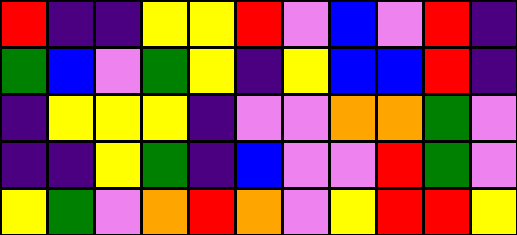[["red", "indigo", "indigo", "yellow", "yellow", "red", "violet", "blue", "violet", "red", "indigo"], ["green", "blue", "violet", "green", "yellow", "indigo", "yellow", "blue", "blue", "red", "indigo"], ["indigo", "yellow", "yellow", "yellow", "indigo", "violet", "violet", "orange", "orange", "green", "violet"], ["indigo", "indigo", "yellow", "green", "indigo", "blue", "violet", "violet", "red", "green", "violet"], ["yellow", "green", "violet", "orange", "red", "orange", "violet", "yellow", "red", "red", "yellow"]]